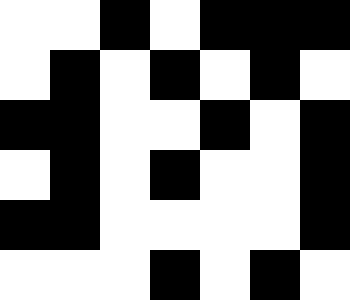[["white", "white", "black", "white", "black", "black", "black"], ["white", "black", "white", "black", "white", "black", "white"], ["black", "black", "white", "white", "black", "white", "black"], ["white", "black", "white", "black", "white", "white", "black"], ["black", "black", "white", "white", "white", "white", "black"], ["white", "white", "white", "black", "white", "black", "white"]]